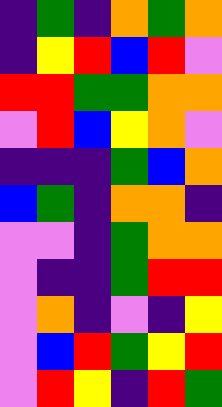[["indigo", "green", "indigo", "orange", "green", "orange"], ["indigo", "yellow", "red", "blue", "red", "violet"], ["red", "red", "green", "green", "orange", "orange"], ["violet", "red", "blue", "yellow", "orange", "violet"], ["indigo", "indigo", "indigo", "green", "blue", "orange"], ["blue", "green", "indigo", "orange", "orange", "indigo"], ["violet", "violet", "indigo", "green", "orange", "orange"], ["violet", "indigo", "indigo", "green", "red", "red"], ["violet", "orange", "indigo", "violet", "indigo", "yellow"], ["violet", "blue", "red", "green", "yellow", "red"], ["violet", "red", "yellow", "indigo", "red", "green"]]